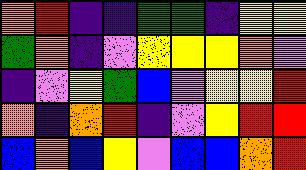[["orange", "red", "indigo", "indigo", "green", "green", "indigo", "yellow", "yellow"], ["green", "orange", "indigo", "violet", "yellow", "yellow", "yellow", "orange", "violet"], ["indigo", "violet", "yellow", "green", "blue", "violet", "yellow", "yellow", "red"], ["orange", "indigo", "orange", "red", "indigo", "violet", "yellow", "red", "red"], ["blue", "orange", "blue", "yellow", "violet", "blue", "blue", "orange", "red"]]